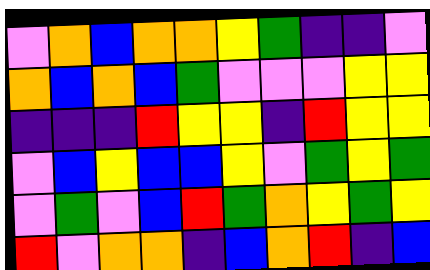[["violet", "orange", "blue", "orange", "orange", "yellow", "green", "indigo", "indigo", "violet"], ["orange", "blue", "orange", "blue", "green", "violet", "violet", "violet", "yellow", "yellow"], ["indigo", "indigo", "indigo", "red", "yellow", "yellow", "indigo", "red", "yellow", "yellow"], ["violet", "blue", "yellow", "blue", "blue", "yellow", "violet", "green", "yellow", "green"], ["violet", "green", "violet", "blue", "red", "green", "orange", "yellow", "green", "yellow"], ["red", "violet", "orange", "orange", "indigo", "blue", "orange", "red", "indigo", "blue"]]